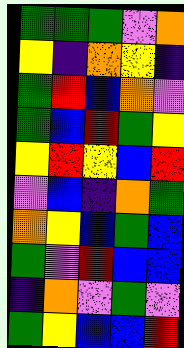[["green", "green", "green", "violet", "orange"], ["yellow", "indigo", "orange", "yellow", "indigo"], ["green", "red", "blue", "orange", "violet"], ["green", "blue", "red", "green", "yellow"], ["yellow", "red", "yellow", "blue", "red"], ["violet", "blue", "indigo", "orange", "green"], ["orange", "yellow", "blue", "green", "blue"], ["green", "violet", "red", "blue", "blue"], ["indigo", "orange", "violet", "green", "violet"], ["green", "yellow", "blue", "blue", "red"]]